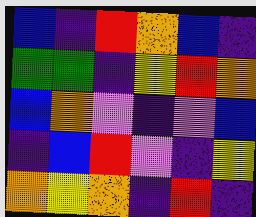[["blue", "indigo", "red", "orange", "blue", "indigo"], ["green", "green", "indigo", "yellow", "red", "orange"], ["blue", "orange", "violet", "indigo", "violet", "blue"], ["indigo", "blue", "red", "violet", "indigo", "yellow"], ["orange", "yellow", "orange", "indigo", "red", "indigo"]]